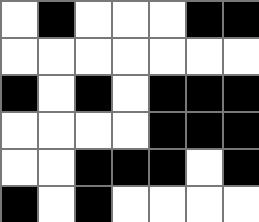[["white", "black", "white", "white", "white", "black", "black"], ["white", "white", "white", "white", "white", "white", "white"], ["black", "white", "black", "white", "black", "black", "black"], ["white", "white", "white", "white", "black", "black", "black"], ["white", "white", "black", "black", "black", "white", "black"], ["black", "white", "black", "white", "white", "white", "white"]]